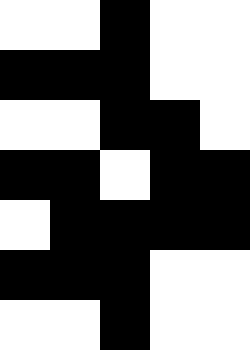[["white", "white", "black", "white", "white"], ["black", "black", "black", "white", "white"], ["white", "white", "black", "black", "white"], ["black", "black", "white", "black", "black"], ["white", "black", "black", "black", "black"], ["black", "black", "black", "white", "white"], ["white", "white", "black", "white", "white"]]